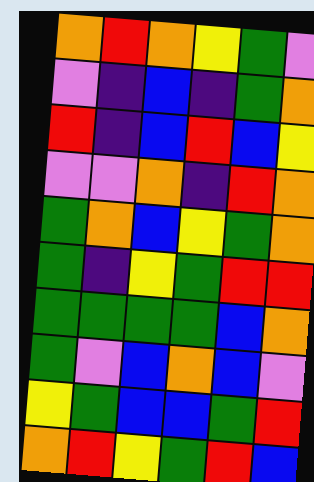[["orange", "red", "orange", "yellow", "green", "violet"], ["violet", "indigo", "blue", "indigo", "green", "orange"], ["red", "indigo", "blue", "red", "blue", "yellow"], ["violet", "violet", "orange", "indigo", "red", "orange"], ["green", "orange", "blue", "yellow", "green", "orange"], ["green", "indigo", "yellow", "green", "red", "red"], ["green", "green", "green", "green", "blue", "orange"], ["green", "violet", "blue", "orange", "blue", "violet"], ["yellow", "green", "blue", "blue", "green", "red"], ["orange", "red", "yellow", "green", "red", "blue"]]